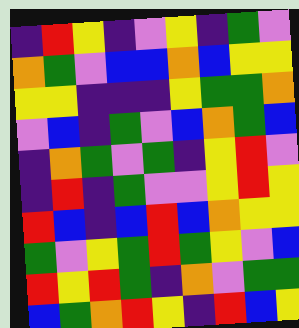[["indigo", "red", "yellow", "indigo", "violet", "yellow", "indigo", "green", "violet"], ["orange", "green", "violet", "blue", "blue", "orange", "blue", "yellow", "yellow"], ["yellow", "yellow", "indigo", "indigo", "indigo", "yellow", "green", "green", "orange"], ["violet", "blue", "indigo", "green", "violet", "blue", "orange", "green", "blue"], ["indigo", "orange", "green", "violet", "green", "indigo", "yellow", "red", "violet"], ["indigo", "red", "indigo", "green", "violet", "violet", "yellow", "red", "yellow"], ["red", "blue", "indigo", "blue", "red", "blue", "orange", "yellow", "yellow"], ["green", "violet", "yellow", "green", "red", "green", "yellow", "violet", "blue"], ["red", "yellow", "red", "green", "indigo", "orange", "violet", "green", "green"], ["blue", "green", "orange", "red", "yellow", "indigo", "red", "blue", "yellow"]]